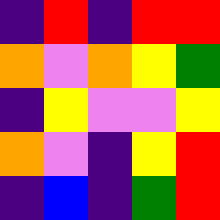[["indigo", "red", "indigo", "red", "red"], ["orange", "violet", "orange", "yellow", "green"], ["indigo", "yellow", "violet", "violet", "yellow"], ["orange", "violet", "indigo", "yellow", "red"], ["indigo", "blue", "indigo", "green", "red"]]